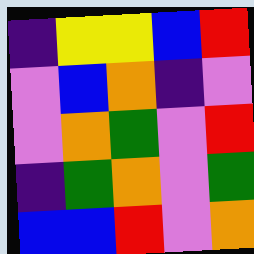[["indigo", "yellow", "yellow", "blue", "red"], ["violet", "blue", "orange", "indigo", "violet"], ["violet", "orange", "green", "violet", "red"], ["indigo", "green", "orange", "violet", "green"], ["blue", "blue", "red", "violet", "orange"]]